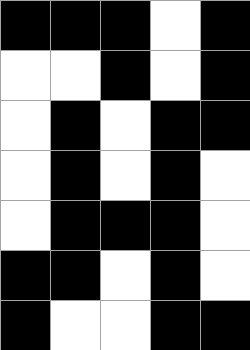[["black", "black", "black", "white", "black"], ["white", "white", "black", "white", "black"], ["white", "black", "white", "black", "black"], ["white", "black", "white", "black", "white"], ["white", "black", "black", "black", "white"], ["black", "black", "white", "black", "white"], ["black", "white", "white", "black", "black"]]